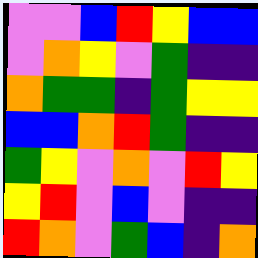[["violet", "violet", "blue", "red", "yellow", "blue", "blue"], ["violet", "orange", "yellow", "violet", "green", "indigo", "indigo"], ["orange", "green", "green", "indigo", "green", "yellow", "yellow"], ["blue", "blue", "orange", "red", "green", "indigo", "indigo"], ["green", "yellow", "violet", "orange", "violet", "red", "yellow"], ["yellow", "red", "violet", "blue", "violet", "indigo", "indigo"], ["red", "orange", "violet", "green", "blue", "indigo", "orange"]]